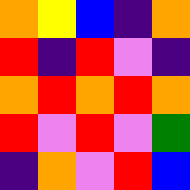[["orange", "yellow", "blue", "indigo", "orange"], ["red", "indigo", "red", "violet", "indigo"], ["orange", "red", "orange", "red", "orange"], ["red", "violet", "red", "violet", "green"], ["indigo", "orange", "violet", "red", "blue"]]